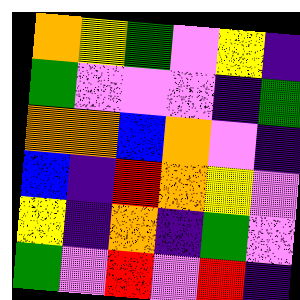[["orange", "yellow", "green", "violet", "yellow", "indigo"], ["green", "violet", "violet", "violet", "indigo", "green"], ["orange", "orange", "blue", "orange", "violet", "indigo"], ["blue", "indigo", "red", "orange", "yellow", "violet"], ["yellow", "indigo", "orange", "indigo", "green", "violet"], ["green", "violet", "red", "violet", "red", "indigo"]]